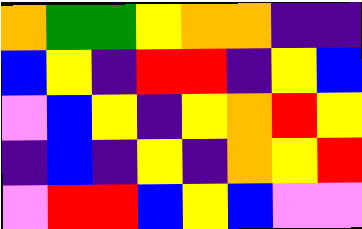[["orange", "green", "green", "yellow", "orange", "orange", "indigo", "indigo"], ["blue", "yellow", "indigo", "red", "red", "indigo", "yellow", "blue"], ["violet", "blue", "yellow", "indigo", "yellow", "orange", "red", "yellow"], ["indigo", "blue", "indigo", "yellow", "indigo", "orange", "yellow", "red"], ["violet", "red", "red", "blue", "yellow", "blue", "violet", "violet"]]